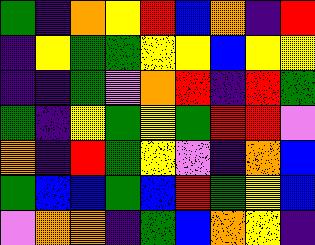[["green", "indigo", "orange", "yellow", "red", "blue", "orange", "indigo", "red"], ["indigo", "yellow", "green", "green", "yellow", "yellow", "blue", "yellow", "yellow"], ["indigo", "indigo", "green", "violet", "orange", "red", "indigo", "red", "green"], ["green", "indigo", "yellow", "green", "yellow", "green", "red", "red", "violet"], ["orange", "indigo", "red", "green", "yellow", "violet", "indigo", "orange", "blue"], ["green", "blue", "blue", "green", "blue", "red", "green", "yellow", "blue"], ["violet", "orange", "orange", "indigo", "green", "blue", "orange", "yellow", "indigo"]]